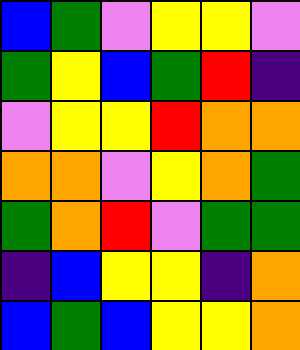[["blue", "green", "violet", "yellow", "yellow", "violet"], ["green", "yellow", "blue", "green", "red", "indigo"], ["violet", "yellow", "yellow", "red", "orange", "orange"], ["orange", "orange", "violet", "yellow", "orange", "green"], ["green", "orange", "red", "violet", "green", "green"], ["indigo", "blue", "yellow", "yellow", "indigo", "orange"], ["blue", "green", "blue", "yellow", "yellow", "orange"]]